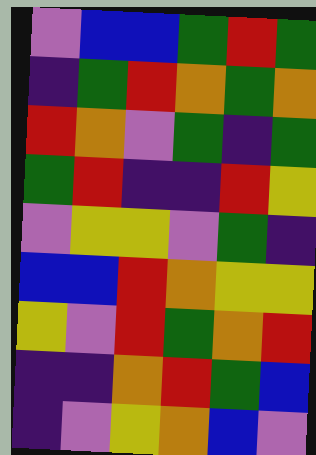[["violet", "blue", "blue", "green", "red", "green"], ["indigo", "green", "red", "orange", "green", "orange"], ["red", "orange", "violet", "green", "indigo", "green"], ["green", "red", "indigo", "indigo", "red", "yellow"], ["violet", "yellow", "yellow", "violet", "green", "indigo"], ["blue", "blue", "red", "orange", "yellow", "yellow"], ["yellow", "violet", "red", "green", "orange", "red"], ["indigo", "indigo", "orange", "red", "green", "blue"], ["indigo", "violet", "yellow", "orange", "blue", "violet"]]